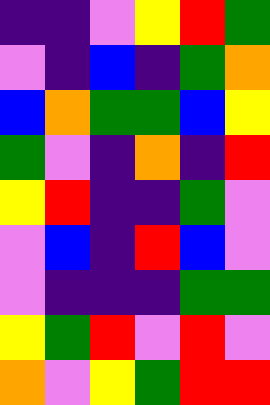[["indigo", "indigo", "violet", "yellow", "red", "green"], ["violet", "indigo", "blue", "indigo", "green", "orange"], ["blue", "orange", "green", "green", "blue", "yellow"], ["green", "violet", "indigo", "orange", "indigo", "red"], ["yellow", "red", "indigo", "indigo", "green", "violet"], ["violet", "blue", "indigo", "red", "blue", "violet"], ["violet", "indigo", "indigo", "indigo", "green", "green"], ["yellow", "green", "red", "violet", "red", "violet"], ["orange", "violet", "yellow", "green", "red", "red"]]